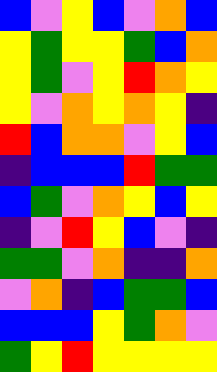[["blue", "violet", "yellow", "blue", "violet", "orange", "blue"], ["yellow", "green", "yellow", "yellow", "green", "blue", "orange"], ["yellow", "green", "violet", "yellow", "red", "orange", "yellow"], ["yellow", "violet", "orange", "yellow", "orange", "yellow", "indigo"], ["red", "blue", "orange", "orange", "violet", "yellow", "blue"], ["indigo", "blue", "blue", "blue", "red", "green", "green"], ["blue", "green", "violet", "orange", "yellow", "blue", "yellow"], ["indigo", "violet", "red", "yellow", "blue", "violet", "indigo"], ["green", "green", "violet", "orange", "indigo", "indigo", "orange"], ["violet", "orange", "indigo", "blue", "green", "green", "blue"], ["blue", "blue", "blue", "yellow", "green", "orange", "violet"], ["green", "yellow", "red", "yellow", "yellow", "yellow", "yellow"]]